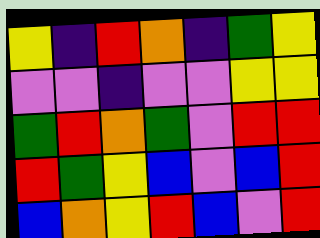[["yellow", "indigo", "red", "orange", "indigo", "green", "yellow"], ["violet", "violet", "indigo", "violet", "violet", "yellow", "yellow"], ["green", "red", "orange", "green", "violet", "red", "red"], ["red", "green", "yellow", "blue", "violet", "blue", "red"], ["blue", "orange", "yellow", "red", "blue", "violet", "red"]]